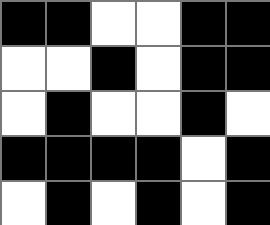[["black", "black", "white", "white", "black", "black"], ["white", "white", "black", "white", "black", "black"], ["white", "black", "white", "white", "black", "white"], ["black", "black", "black", "black", "white", "black"], ["white", "black", "white", "black", "white", "black"]]